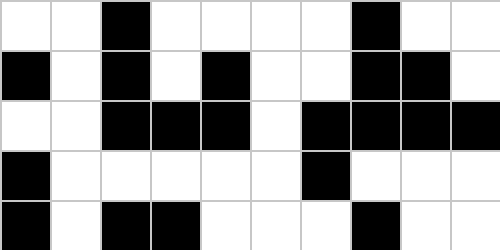[["white", "white", "black", "white", "white", "white", "white", "black", "white", "white"], ["black", "white", "black", "white", "black", "white", "white", "black", "black", "white"], ["white", "white", "black", "black", "black", "white", "black", "black", "black", "black"], ["black", "white", "white", "white", "white", "white", "black", "white", "white", "white"], ["black", "white", "black", "black", "white", "white", "white", "black", "white", "white"]]